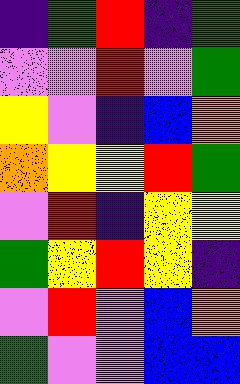[["indigo", "green", "red", "indigo", "green"], ["violet", "violet", "red", "violet", "green"], ["yellow", "violet", "indigo", "blue", "orange"], ["orange", "yellow", "yellow", "red", "green"], ["violet", "red", "indigo", "yellow", "yellow"], ["green", "yellow", "red", "yellow", "indigo"], ["violet", "red", "violet", "blue", "orange"], ["green", "violet", "violet", "blue", "blue"]]